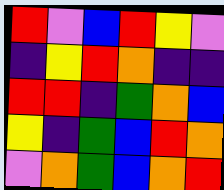[["red", "violet", "blue", "red", "yellow", "violet"], ["indigo", "yellow", "red", "orange", "indigo", "indigo"], ["red", "red", "indigo", "green", "orange", "blue"], ["yellow", "indigo", "green", "blue", "red", "orange"], ["violet", "orange", "green", "blue", "orange", "red"]]